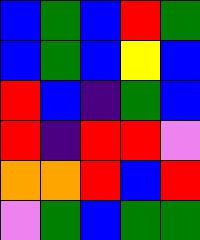[["blue", "green", "blue", "red", "green"], ["blue", "green", "blue", "yellow", "blue"], ["red", "blue", "indigo", "green", "blue"], ["red", "indigo", "red", "red", "violet"], ["orange", "orange", "red", "blue", "red"], ["violet", "green", "blue", "green", "green"]]